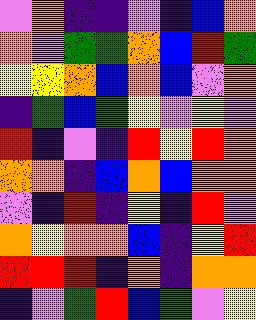[["violet", "orange", "indigo", "indigo", "violet", "indigo", "blue", "orange"], ["orange", "violet", "green", "green", "orange", "blue", "red", "green"], ["yellow", "yellow", "orange", "blue", "orange", "blue", "violet", "orange"], ["indigo", "green", "blue", "green", "yellow", "violet", "yellow", "violet"], ["red", "indigo", "violet", "indigo", "red", "yellow", "red", "orange"], ["orange", "orange", "indigo", "blue", "orange", "blue", "orange", "orange"], ["violet", "indigo", "red", "indigo", "yellow", "indigo", "red", "violet"], ["orange", "yellow", "orange", "orange", "blue", "indigo", "yellow", "red"], ["red", "red", "red", "indigo", "orange", "indigo", "orange", "orange"], ["indigo", "violet", "green", "red", "blue", "green", "violet", "yellow"]]